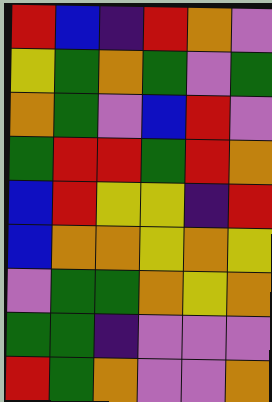[["red", "blue", "indigo", "red", "orange", "violet"], ["yellow", "green", "orange", "green", "violet", "green"], ["orange", "green", "violet", "blue", "red", "violet"], ["green", "red", "red", "green", "red", "orange"], ["blue", "red", "yellow", "yellow", "indigo", "red"], ["blue", "orange", "orange", "yellow", "orange", "yellow"], ["violet", "green", "green", "orange", "yellow", "orange"], ["green", "green", "indigo", "violet", "violet", "violet"], ["red", "green", "orange", "violet", "violet", "orange"]]